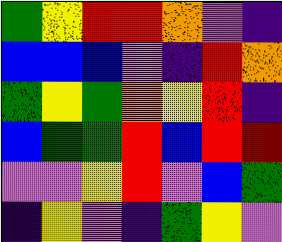[["green", "yellow", "red", "red", "orange", "violet", "indigo"], ["blue", "blue", "blue", "violet", "indigo", "red", "orange"], ["green", "yellow", "green", "orange", "yellow", "red", "indigo"], ["blue", "green", "green", "red", "blue", "red", "red"], ["violet", "violet", "yellow", "red", "violet", "blue", "green"], ["indigo", "yellow", "violet", "indigo", "green", "yellow", "violet"]]